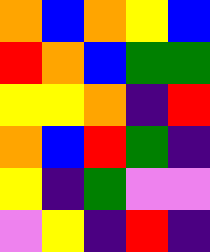[["orange", "blue", "orange", "yellow", "blue"], ["red", "orange", "blue", "green", "green"], ["yellow", "yellow", "orange", "indigo", "red"], ["orange", "blue", "red", "green", "indigo"], ["yellow", "indigo", "green", "violet", "violet"], ["violet", "yellow", "indigo", "red", "indigo"]]